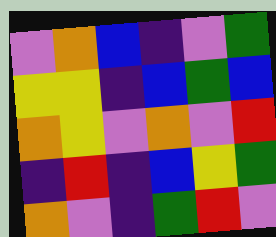[["violet", "orange", "blue", "indigo", "violet", "green"], ["yellow", "yellow", "indigo", "blue", "green", "blue"], ["orange", "yellow", "violet", "orange", "violet", "red"], ["indigo", "red", "indigo", "blue", "yellow", "green"], ["orange", "violet", "indigo", "green", "red", "violet"]]